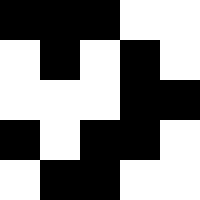[["black", "black", "black", "white", "white"], ["white", "black", "white", "black", "white"], ["white", "white", "white", "black", "black"], ["black", "white", "black", "black", "white"], ["white", "black", "black", "white", "white"]]